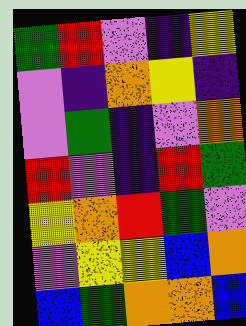[["green", "red", "violet", "indigo", "yellow"], ["violet", "indigo", "orange", "yellow", "indigo"], ["violet", "green", "indigo", "violet", "orange"], ["red", "violet", "indigo", "red", "green"], ["yellow", "orange", "red", "green", "violet"], ["violet", "yellow", "yellow", "blue", "orange"], ["blue", "green", "orange", "orange", "blue"]]